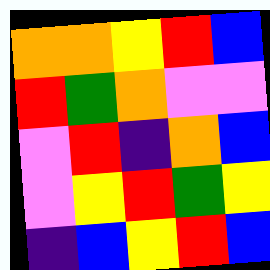[["orange", "orange", "yellow", "red", "blue"], ["red", "green", "orange", "violet", "violet"], ["violet", "red", "indigo", "orange", "blue"], ["violet", "yellow", "red", "green", "yellow"], ["indigo", "blue", "yellow", "red", "blue"]]